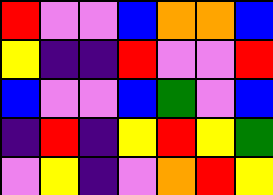[["red", "violet", "violet", "blue", "orange", "orange", "blue"], ["yellow", "indigo", "indigo", "red", "violet", "violet", "red"], ["blue", "violet", "violet", "blue", "green", "violet", "blue"], ["indigo", "red", "indigo", "yellow", "red", "yellow", "green"], ["violet", "yellow", "indigo", "violet", "orange", "red", "yellow"]]